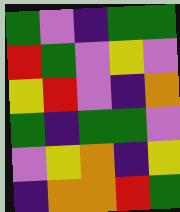[["green", "violet", "indigo", "green", "green"], ["red", "green", "violet", "yellow", "violet"], ["yellow", "red", "violet", "indigo", "orange"], ["green", "indigo", "green", "green", "violet"], ["violet", "yellow", "orange", "indigo", "yellow"], ["indigo", "orange", "orange", "red", "green"]]